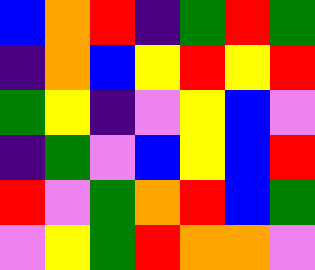[["blue", "orange", "red", "indigo", "green", "red", "green"], ["indigo", "orange", "blue", "yellow", "red", "yellow", "red"], ["green", "yellow", "indigo", "violet", "yellow", "blue", "violet"], ["indigo", "green", "violet", "blue", "yellow", "blue", "red"], ["red", "violet", "green", "orange", "red", "blue", "green"], ["violet", "yellow", "green", "red", "orange", "orange", "violet"]]